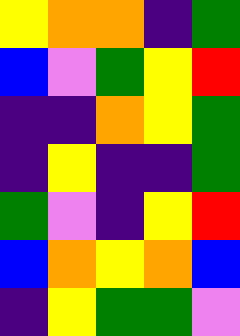[["yellow", "orange", "orange", "indigo", "green"], ["blue", "violet", "green", "yellow", "red"], ["indigo", "indigo", "orange", "yellow", "green"], ["indigo", "yellow", "indigo", "indigo", "green"], ["green", "violet", "indigo", "yellow", "red"], ["blue", "orange", "yellow", "orange", "blue"], ["indigo", "yellow", "green", "green", "violet"]]